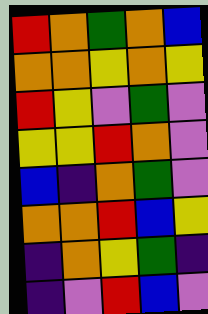[["red", "orange", "green", "orange", "blue"], ["orange", "orange", "yellow", "orange", "yellow"], ["red", "yellow", "violet", "green", "violet"], ["yellow", "yellow", "red", "orange", "violet"], ["blue", "indigo", "orange", "green", "violet"], ["orange", "orange", "red", "blue", "yellow"], ["indigo", "orange", "yellow", "green", "indigo"], ["indigo", "violet", "red", "blue", "violet"]]